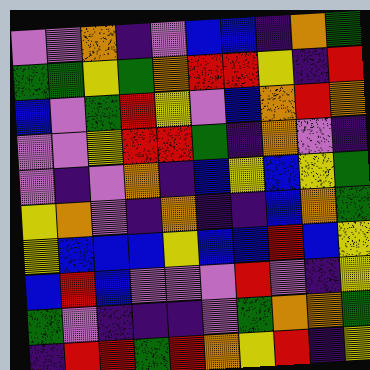[["violet", "violet", "orange", "indigo", "violet", "blue", "blue", "indigo", "orange", "green"], ["green", "green", "yellow", "green", "orange", "red", "red", "yellow", "indigo", "red"], ["blue", "violet", "green", "red", "yellow", "violet", "blue", "orange", "red", "orange"], ["violet", "violet", "yellow", "red", "red", "green", "indigo", "orange", "violet", "indigo"], ["violet", "indigo", "violet", "orange", "indigo", "blue", "yellow", "blue", "yellow", "green"], ["yellow", "orange", "violet", "indigo", "orange", "indigo", "indigo", "blue", "orange", "green"], ["yellow", "blue", "blue", "blue", "yellow", "blue", "blue", "red", "blue", "yellow"], ["blue", "red", "blue", "violet", "violet", "violet", "red", "violet", "indigo", "yellow"], ["green", "violet", "indigo", "indigo", "indigo", "violet", "green", "orange", "orange", "green"], ["indigo", "red", "red", "green", "red", "orange", "yellow", "red", "indigo", "yellow"]]